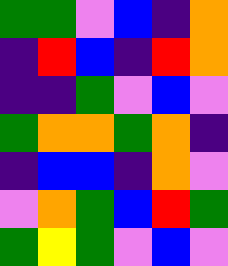[["green", "green", "violet", "blue", "indigo", "orange"], ["indigo", "red", "blue", "indigo", "red", "orange"], ["indigo", "indigo", "green", "violet", "blue", "violet"], ["green", "orange", "orange", "green", "orange", "indigo"], ["indigo", "blue", "blue", "indigo", "orange", "violet"], ["violet", "orange", "green", "blue", "red", "green"], ["green", "yellow", "green", "violet", "blue", "violet"]]